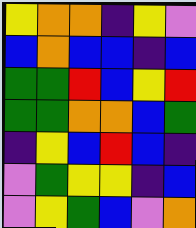[["yellow", "orange", "orange", "indigo", "yellow", "violet"], ["blue", "orange", "blue", "blue", "indigo", "blue"], ["green", "green", "red", "blue", "yellow", "red"], ["green", "green", "orange", "orange", "blue", "green"], ["indigo", "yellow", "blue", "red", "blue", "indigo"], ["violet", "green", "yellow", "yellow", "indigo", "blue"], ["violet", "yellow", "green", "blue", "violet", "orange"]]